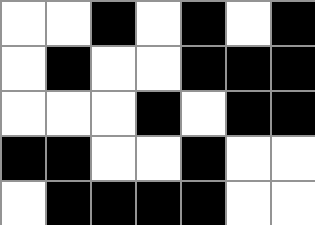[["white", "white", "black", "white", "black", "white", "black"], ["white", "black", "white", "white", "black", "black", "black"], ["white", "white", "white", "black", "white", "black", "black"], ["black", "black", "white", "white", "black", "white", "white"], ["white", "black", "black", "black", "black", "white", "white"]]